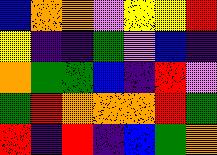[["blue", "orange", "orange", "violet", "yellow", "yellow", "red"], ["yellow", "indigo", "indigo", "green", "violet", "blue", "indigo"], ["orange", "green", "green", "blue", "indigo", "red", "violet"], ["green", "red", "orange", "orange", "orange", "red", "green"], ["red", "indigo", "red", "indigo", "blue", "green", "orange"]]